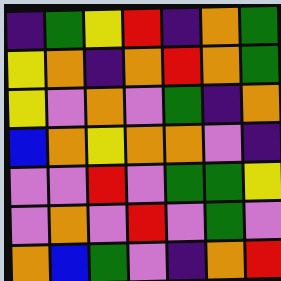[["indigo", "green", "yellow", "red", "indigo", "orange", "green"], ["yellow", "orange", "indigo", "orange", "red", "orange", "green"], ["yellow", "violet", "orange", "violet", "green", "indigo", "orange"], ["blue", "orange", "yellow", "orange", "orange", "violet", "indigo"], ["violet", "violet", "red", "violet", "green", "green", "yellow"], ["violet", "orange", "violet", "red", "violet", "green", "violet"], ["orange", "blue", "green", "violet", "indigo", "orange", "red"]]